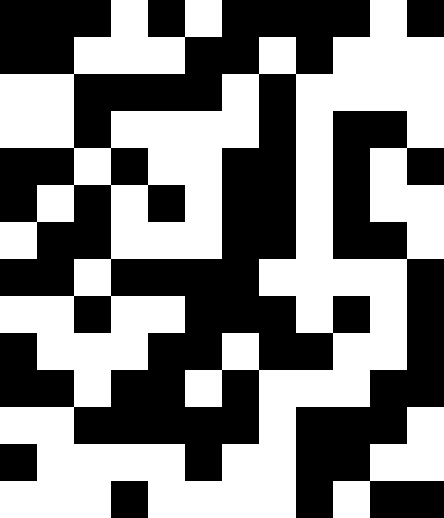[["black", "black", "black", "white", "black", "white", "black", "black", "black", "black", "white", "black"], ["black", "black", "white", "white", "white", "black", "black", "white", "black", "white", "white", "white"], ["white", "white", "black", "black", "black", "black", "white", "black", "white", "white", "white", "white"], ["white", "white", "black", "white", "white", "white", "white", "black", "white", "black", "black", "white"], ["black", "black", "white", "black", "white", "white", "black", "black", "white", "black", "white", "black"], ["black", "white", "black", "white", "black", "white", "black", "black", "white", "black", "white", "white"], ["white", "black", "black", "white", "white", "white", "black", "black", "white", "black", "black", "white"], ["black", "black", "white", "black", "black", "black", "black", "white", "white", "white", "white", "black"], ["white", "white", "black", "white", "white", "black", "black", "black", "white", "black", "white", "black"], ["black", "white", "white", "white", "black", "black", "white", "black", "black", "white", "white", "black"], ["black", "black", "white", "black", "black", "white", "black", "white", "white", "white", "black", "black"], ["white", "white", "black", "black", "black", "black", "black", "white", "black", "black", "black", "white"], ["black", "white", "white", "white", "white", "black", "white", "white", "black", "black", "white", "white"], ["white", "white", "white", "black", "white", "white", "white", "white", "black", "white", "black", "black"]]